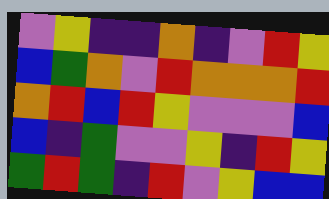[["violet", "yellow", "indigo", "indigo", "orange", "indigo", "violet", "red", "yellow"], ["blue", "green", "orange", "violet", "red", "orange", "orange", "orange", "red"], ["orange", "red", "blue", "red", "yellow", "violet", "violet", "violet", "blue"], ["blue", "indigo", "green", "violet", "violet", "yellow", "indigo", "red", "yellow"], ["green", "red", "green", "indigo", "red", "violet", "yellow", "blue", "blue"]]